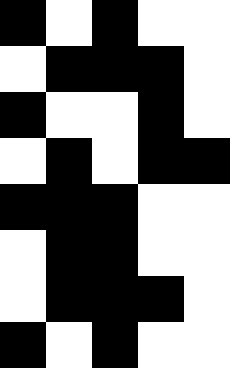[["black", "white", "black", "white", "white"], ["white", "black", "black", "black", "white"], ["black", "white", "white", "black", "white"], ["white", "black", "white", "black", "black"], ["black", "black", "black", "white", "white"], ["white", "black", "black", "white", "white"], ["white", "black", "black", "black", "white"], ["black", "white", "black", "white", "white"]]